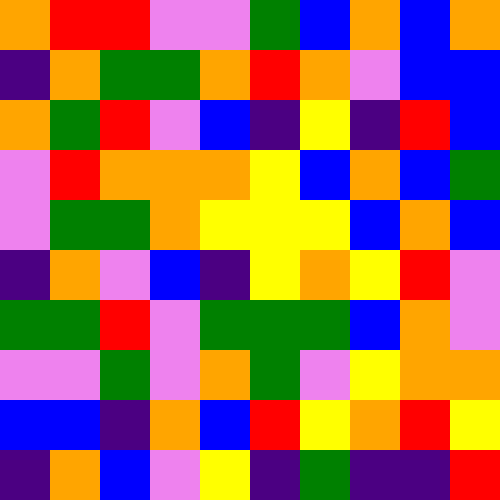[["orange", "red", "red", "violet", "violet", "green", "blue", "orange", "blue", "orange"], ["indigo", "orange", "green", "green", "orange", "red", "orange", "violet", "blue", "blue"], ["orange", "green", "red", "violet", "blue", "indigo", "yellow", "indigo", "red", "blue"], ["violet", "red", "orange", "orange", "orange", "yellow", "blue", "orange", "blue", "green"], ["violet", "green", "green", "orange", "yellow", "yellow", "yellow", "blue", "orange", "blue"], ["indigo", "orange", "violet", "blue", "indigo", "yellow", "orange", "yellow", "red", "violet"], ["green", "green", "red", "violet", "green", "green", "green", "blue", "orange", "violet"], ["violet", "violet", "green", "violet", "orange", "green", "violet", "yellow", "orange", "orange"], ["blue", "blue", "indigo", "orange", "blue", "red", "yellow", "orange", "red", "yellow"], ["indigo", "orange", "blue", "violet", "yellow", "indigo", "green", "indigo", "indigo", "red"]]